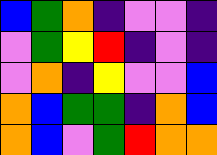[["blue", "green", "orange", "indigo", "violet", "violet", "indigo"], ["violet", "green", "yellow", "red", "indigo", "violet", "indigo"], ["violet", "orange", "indigo", "yellow", "violet", "violet", "blue"], ["orange", "blue", "green", "green", "indigo", "orange", "blue"], ["orange", "blue", "violet", "green", "red", "orange", "orange"]]